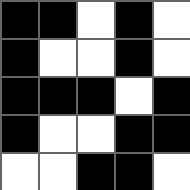[["black", "black", "white", "black", "white"], ["black", "white", "white", "black", "white"], ["black", "black", "black", "white", "black"], ["black", "white", "white", "black", "black"], ["white", "white", "black", "black", "white"]]